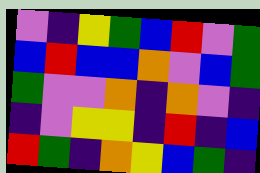[["violet", "indigo", "yellow", "green", "blue", "red", "violet", "green"], ["blue", "red", "blue", "blue", "orange", "violet", "blue", "green"], ["green", "violet", "violet", "orange", "indigo", "orange", "violet", "indigo"], ["indigo", "violet", "yellow", "yellow", "indigo", "red", "indigo", "blue"], ["red", "green", "indigo", "orange", "yellow", "blue", "green", "indigo"]]